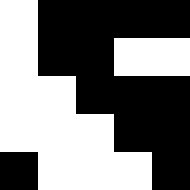[["white", "black", "black", "black", "black"], ["white", "black", "black", "white", "white"], ["white", "white", "black", "black", "black"], ["white", "white", "white", "black", "black"], ["black", "white", "white", "white", "black"]]